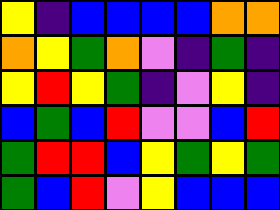[["yellow", "indigo", "blue", "blue", "blue", "blue", "orange", "orange"], ["orange", "yellow", "green", "orange", "violet", "indigo", "green", "indigo"], ["yellow", "red", "yellow", "green", "indigo", "violet", "yellow", "indigo"], ["blue", "green", "blue", "red", "violet", "violet", "blue", "red"], ["green", "red", "red", "blue", "yellow", "green", "yellow", "green"], ["green", "blue", "red", "violet", "yellow", "blue", "blue", "blue"]]